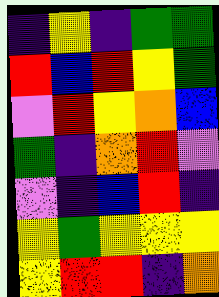[["indigo", "yellow", "indigo", "green", "green"], ["red", "blue", "red", "yellow", "green"], ["violet", "red", "yellow", "orange", "blue"], ["green", "indigo", "orange", "red", "violet"], ["violet", "indigo", "blue", "red", "indigo"], ["yellow", "green", "yellow", "yellow", "yellow"], ["yellow", "red", "red", "indigo", "orange"]]